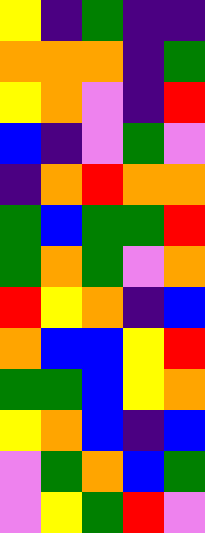[["yellow", "indigo", "green", "indigo", "indigo"], ["orange", "orange", "orange", "indigo", "green"], ["yellow", "orange", "violet", "indigo", "red"], ["blue", "indigo", "violet", "green", "violet"], ["indigo", "orange", "red", "orange", "orange"], ["green", "blue", "green", "green", "red"], ["green", "orange", "green", "violet", "orange"], ["red", "yellow", "orange", "indigo", "blue"], ["orange", "blue", "blue", "yellow", "red"], ["green", "green", "blue", "yellow", "orange"], ["yellow", "orange", "blue", "indigo", "blue"], ["violet", "green", "orange", "blue", "green"], ["violet", "yellow", "green", "red", "violet"]]